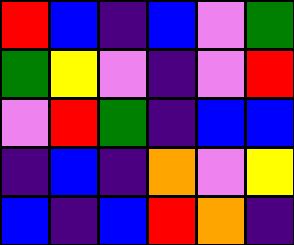[["red", "blue", "indigo", "blue", "violet", "green"], ["green", "yellow", "violet", "indigo", "violet", "red"], ["violet", "red", "green", "indigo", "blue", "blue"], ["indigo", "blue", "indigo", "orange", "violet", "yellow"], ["blue", "indigo", "blue", "red", "orange", "indigo"]]